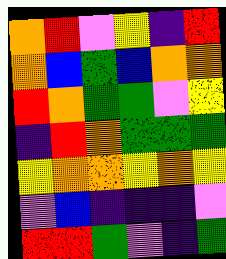[["orange", "red", "violet", "yellow", "indigo", "red"], ["orange", "blue", "green", "blue", "orange", "orange"], ["red", "orange", "green", "green", "violet", "yellow"], ["indigo", "red", "orange", "green", "green", "green"], ["yellow", "orange", "orange", "yellow", "orange", "yellow"], ["violet", "blue", "indigo", "indigo", "indigo", "violet"], ["red", "red", "green", "violet", "indigo", "green"]]